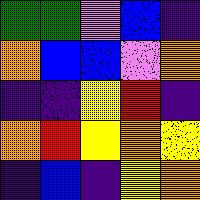[["green", "green", "violet", "blue", "indigo"], ["orange", "blue", "blue", "violet", "orange"], ["indigo", "indigo", "yellow", "red", "indigo"], ["orange", "red", "yellow", "orange", "yellow"], ["indigo", "blue", "indigo", "yellow", "orange"]]